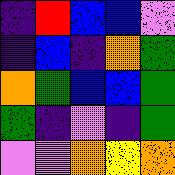[["indigo", "red", "blue", "blue", "violet"], ["indigo", "blue", "indigo", "orange", "green"], ["orange", "green", "blue", "blue", "green"], ["green", "indigo", "violet", "indigo", "green"], ["violet", "violet", "orange", "yellow", "orange"]]